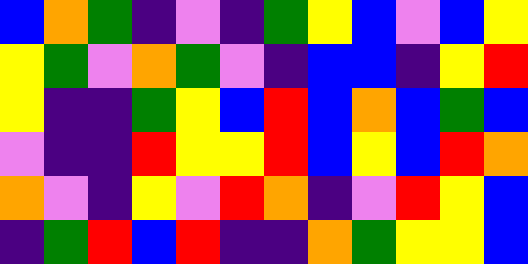[["blue", "orange", "green", "indigo", "violet", "indigo", "green", "yellow", "blue", "violet", "blue", "yellow"], ["yellow", "green", "violet", "orange", "green", "violet", "indigo", "blue", "blue", "indigo", "yellow", "red"], ["yellow", "indigo", "indigo", "green", "yellow", "blue", "red", "blue", "orange", "blue", "green", "blue"], ["violet", "indigo", "indigo", "red", "yellow", "yellow", "red", "blue", "yellow", "blue", "red", "orange"], ["orange", "violet", "indigo", "yellow", "violet", "red", "orange", "indigo", "violet", "red", "yellow", "blue"], ["indigo", "green", "red", "blue", "red", "indigo", "indigo", "orange", "green", "yellow", "yellow", "blue"]]